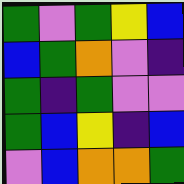[["green", "violet", "green", "yellow", "blue"], ["blue", "green", "orange", "violet", "indigo"], ["green", "indigo", "green", "violet", "violet"], ["green", "blue", "yellow", "indigo", "blue"], ["violet", "blue", "orange", "orange", "green"]]